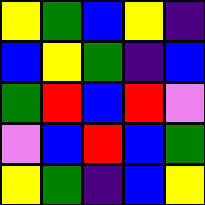[["yellow", "green", "blue", "yellow", "indigo"], ["blue", "yellow", "green", "indigo", "blue"], ["green", "red", "blue", "red", "violet"], ["violet", "blue", "red", "blue", "green"], ["yellow", "green", "indigo", "blue", "yellow"]]